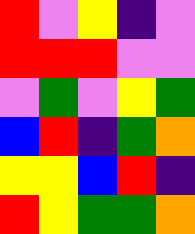[["red", "violet", "yellow", "indigo", "violet"], ["red", "red", "red", "violet", "violet"], ["violet", "green", "violet", "yellow", "green"], ["blue", "red", "indigo", "green", "orange"], ["yellow", "yellow", "blue", "red", "indigo"], ["red", "yellow", "green", "green", "orange"]]